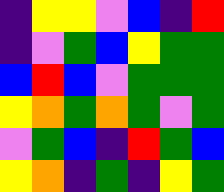[["indigo", "yellow", "yellow", "violet", "blue", "indigo", "red"], ["indigo", "violet", "green", "blue", "yellow", "green", "green"], ["blue", "red", "blue", "violet", "green", "green", "green"], ["yellow", "orange", "green", "orange", "green", "violet", "green"], ["violet", "green", "blue", "indigo", "red", "green", "blue"], ["yellow", "orange", "indigo", "green", "indigo", "yellow", "green"]]